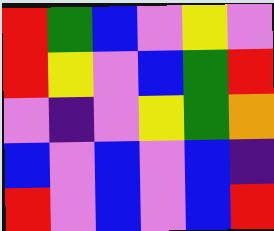[["red", "green", "blue", "violet", "yellow", "violet"], ["red", "yellow", "violet", "blue", "green", "red"], ["violet", "indigo", "violet", "yellow", "green", "orange"], ["blue", "violet", "blue", "violet", "blue", "indigo"], ["red", "violet", "blue", "violet", "blue", "red"]]